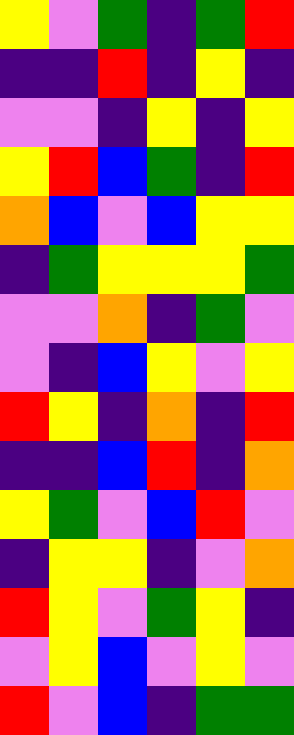[["yellow", "violet", "green", "indigo", "green", "red"], ["indigo", "indigo", "red", "indigo", "yellow", "indigo"], ["violet", "violet", "indigo", "yellow", "indigo", "yellow"], ["yellow", "red", "blue", "green", "indigo", "red"], ["orange", "blue", "violet", "blue", "yellow", "yellow"], ["indigo", "green", "yellow", "yellow", "yellow", "green"], ["violet", "violet", "orange", "indigo", "green", "violet"], ["violet", "indigo", "blue", "yellow", "violet", "yellow"], ["red", "yellow", "indigo", "orange", "indigo", "red"], ["indigo", "indigo", "blue", "red", "indigo", "orange"], ["yellow", "green", "violet", "blue", "red", "violet"], ["indigo", "yellow", "yellow", "indigo", "violet", "orange"], ["red", "yellow", "violet", "green", "yellow", "indigo"], ["violet", "yellow", "blue", "violet", "yellow", "violet"], ["red", "violet", "blue", "indigo", "green", "green"]]